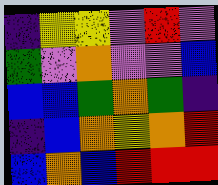[["indigo", "yellow", "yellow", "violet", "red", "violet"], ["green", "violet", "orange", "violet", "violet", "blue"], ["blue", "blue", "green", "orange", "green", "indigo"], ["indigo", "blue", "orange", "yellow", "orange", "red"], ["blue", "orange", "blue", "red", "red", "red"]]